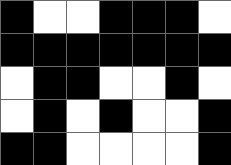[["black", "white", "white", "black", "black", "black", "white"], ["black", "black", "black", "black", "black", "black", "black"], ["white", "black", "black", "white", "white", "black", "white"], ["white", "black", "white", "black", "white", "white", "black"], ["black", "black", "white", "white", "white", "white", "black"]]